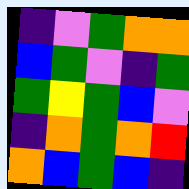[["indigo", "violet", "green", "orange", "orange"], ["blue", "green", "violet", "indigo", "green"], ["green", "yellow", "green", "blue", "violet"], ["indigo", "orange", "green", "orange", "red"], ["orange", "blue", "green", "blue", "indigo"]]